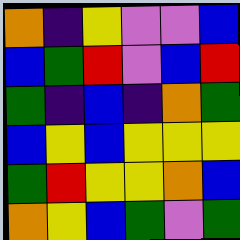[["orange", "indigo", "yellow", "violet", "violet", "blue"], ["blue", "green", "red", "violet", "blue", "red"], ["green", "indigo", "blue", "indigo", "orange", "green"], ["blue", "yellow", "blue", "yellow", "yellow", "yellow"], ["green", "red", "yellow", "yellow", "orange", "blue"], ["orange", "yellow", "blue", "green", "violet", "green"]]